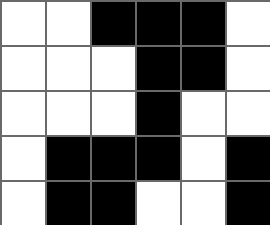[["white", "white", "black", "black", "black", "white"], ["white", "white", "white", "black", "black", "white"], ["white", "white", "white", "black", "white", "white"], ["white", "black", "black", "black", "white", "black"], ["white", "black", "black", "white", "white", "black"]]